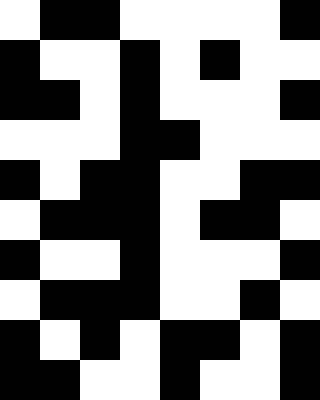[["white", "black", "black", "white", "white", "white", "white", "black"], ["black", "white", "white", "black", "white", "black", "white", "white"], ["black", "black", "white", "black", "white", "white", "white", "black"], ["white", "white", "white", "black", "black", "white", "white", "white"], ["black", "white", "black", "black", "white", "white", "black", "black"], ["white", "black", "black", "black", "white", "black", "black", "white"], ["black", "white", "white", "black", "white", "white", "white", "black"], ["white", "black", "black", "black", "white", "white", "black", "white"], ["black", "white", "black", "white", "black", "black", "white", "black"], ["black", "black", "white", "white", "black", "white", "white", "black"]]